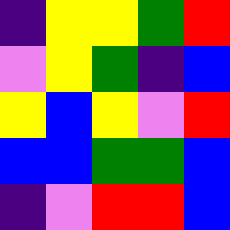[["indigo", "yellow", "yellow", "green", "red"], ["violet", "yellow", "green", "indigo", "blue"], ["yellow", "blue", "yellow", "violet", "red"], ["blue", "blue", "green", "green", "blue"], ["indigo", "violet", "red", "red", "blue"]]